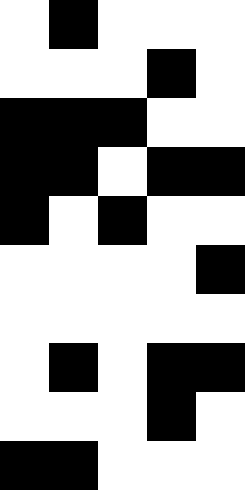[["white", "black", "white", "white", "white"], ["white", "white", "white", "black", "white"], ["black", "black", "black", "white", "white"], ["black", "black", "white", "black", "black"], ["black", "white", "black", "white", "white"], ["white", "white", "white", "white", "black"], ["white", "white", "white", "white", "white"], ["white", "black", "white", "black", "black"], ["white", "white", "white", "black", "white"], ["black", "black", "white", "white", "white"]]